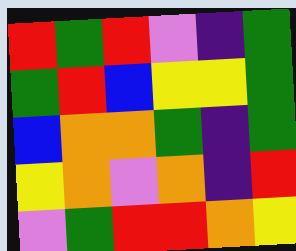[["red", "green", "red", "violet", "indigo", "green"], ["green", "red", "blue", "yellow", "yellow", "green"], ["blue", "orange", "orange", "green", "indigo", "green"], ["yellow", "orange", "violet", "orange", "indigo", "red"], ["violet", "green", "red", "red", "orange", "yellow"]]